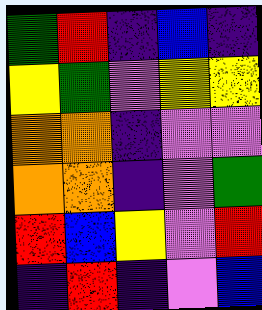[["green", "red", "indigo", "blue", "indigo"], ["yellow", "green", "violet", "yellow", "yellow"], ["orange", "orange", "indigo", "violet", "violet"], ["orange", "orange", "indigo", "violet", "green"], ["red", "blue", "yellow", "violet", "red"], ["indigo", "red", "indigo", "violet", "blue"]]